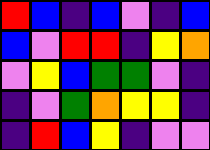[["red", "blue", "indigo", "blue", "violet", "indigo", "blue"], ["blue", "violet", "red", "red", "indigo", "yellow", "orange"], ["violet", "yellow", "blue", "green", "green", "violet", "indigo"], ["indigo", "violet", "green", "orange", "yellow", "yellow", "indigo"], ["indigo", "red", "blue", "yellow", "indigo", "violet", "violet"]]